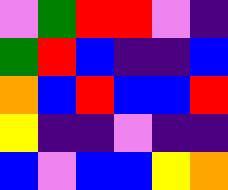[["violet", "green", "red", "red", "violet", "indigo"], ["green", "red", "blue", "indigo", "indigo", "blue"], ["orange", "blue", "red", "blue", "blue", "red"], ["yellow", "indigo", "indigo", "violet", "indigo", "indigo"], ["blue", "violet", "blue", "blue", "yellow", "orange"]]